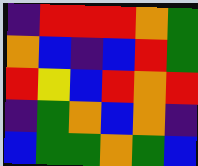[["indigo", "red", "red", "red", "orange", "green"], ["orange", "blue", "indigo", "blue", "red", "green"], ["red", "yellow", "blue", "red", "orange", "red"], ["indigo", "green", "orange", "blue", "orange", "indigo"], ["blue", "green", "green", "orange", "green", "blue"]]